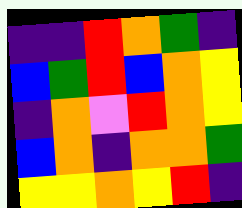[["indigo", "indigo", "red", "orange", "green", "indigo"], ["blue", "green", "red", "blue", "orange", "yellow"], ["indigo", "orange", "violet", "red", "orange", "yellow"], ["blue", "orange", "indigo", "orange", "orange", "green"], ["yellow", "yellow", "orange", "yellow", "red", "indigo"]]